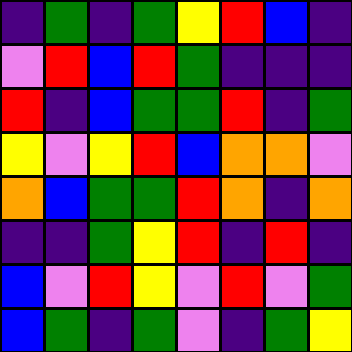[["indigo", "green", "indigo", "green", "yellow", "red", "blue", "indigo"], ["violet", "red", "blue", "red", "green", "indigo", "indigo", "indigo"], ["red", "indigo", "blue", "green", "green", "red", "indigo", "green"], ["yellow", "violet", "yellow", "red", "blue", "orange", "orange", "violet"], ["orange", "blue", "green", "green", "red", "orange", "indigo", "orange"], ["indigo", "indigo", "green", "yellow", "red", "indigo", "red", "indigo"], ["blue", "violet", "red", "yellow", "violet", "red", "violet", "green"], ["blue", "green", "indigo", "green", "violet", "indigo", "green", "yellow"]]